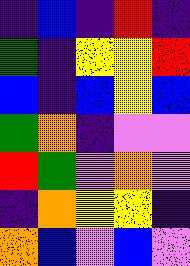[["indigo", "blue", "indigo", "red", "indigo"], ["green", "indigo", "yellow", "yellow", "red"], ["blue", "indigo", "blue", "yellow", "blue"], ["green", "orange", "indigo", "violet", "violet"], ["red", "green", "violet", "orange", "violet"], ["indigo", "orange", "yellow", "yellow", "indigo"], ["orange", "blue", "violet", "blue", "violet"]]